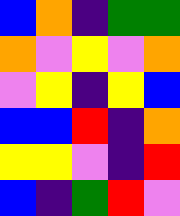[["blue", "orange", "indigo", "green", "green"], ["orange", "violet", "yellow", "violet", "orange"], ["violet", "yellow", "indigo", "yellow", "blue"], ["blue", "blue", "red", "indigo", "orange"], ["yellow", "yellow", "violet", "indigo", "red"], ["blue", "indigo", "green", "red", "violet"]]